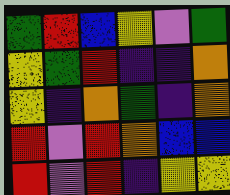[["green", "red", "blue", "yellow", "violet", "green"], ["yellow", "green", "red", "indigo", "indigo", "orange"], ["yellow", "indigo", "orange", "green", "indigo", "orange"], ["red", "violet", "red", "orange", "blue", "blue"], ["red", "violet", "red", "indigo", "yellow", "yellow"]]